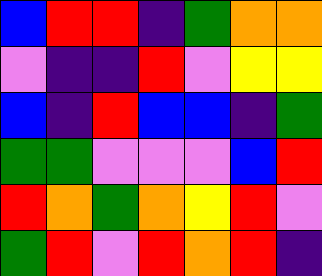[["blue", "red", "red", "indigo", "green", "orange", "orange"], ["violet", "indigo", "indigo", "red", "violet", "yellow", "yellow"], ["blue", "indigo", "red", "blue", "blue", "indigo", "green"], ["green", "green", "violet", "violet", "violet", "blue", "red"], ["red", "orange", "green", "orange", "yellow", "red", "violet"], ["green", "red", "violet", "red", "orange", "red", "indigo"]]